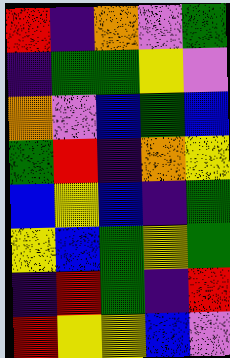[["red", "indigo", "orange", "violet", "green"], ["indigo", "green", "green", "yellow", "violet"], ["orange", "violet", "blue", "green", "blue"], ["green", "red", "indigo", "orange", "yellow"], ["blue", "yellow", "blue", "indigo", "green"], ["yellow", "blue", "green", "yellow", "green"], ["indigo", "red", "green", "indigo", "red"], ["red", "yellow", "yellow", "blue", "violet"]]